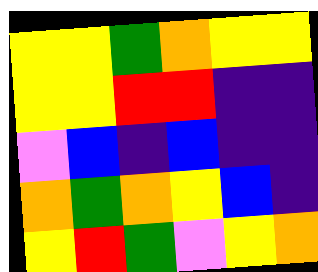[["yellow", "yellow", "green", "orange", "yellow", "yellow"], ["yellow", "yellow", "red", "red", "indigo", "indigo"], ["violet", "blue", "indigo", "blue", "indigo", "indigo"], ["orange", "green", "orange", "yellow", "blue", "indigo"], ["yellow", "red", "green", "violet", "yellow", "orange"]]